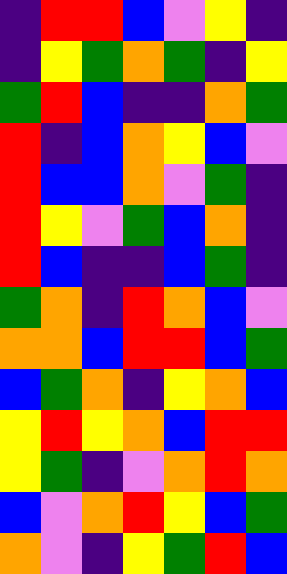[["indigo", "red", "red", "blue", "violet", "yellow", "indigo"], ["indigo", "yellow", "green", "orange", "green", "indigo", "yellow"], ["green", "red", "blue", "indigo", "indigo", "orange", "green"], ["red", "indigo", "blue", "orange", "yellow", "blue", "violet"], ["red", "blue", "blue", "orange", "violet", "green", "indigo"], ["red", "yellow", "violet", "green", "blue", "orange", "indigo"], ["red", "blue", "indigo", "indigo", "blue", "green", "indigo"], ["green", "orange", "indigo", "red", "orange", "blue", "violet"], ["orange", "orange", "blue", "red", "red", "blue", "green"], ["blue", "green", "orange", "indigo", "yellow", "orange", "blue"], ["yellow", "red", "yellow", "orange", "blue", "red", "red"], ["yellow", "green", "indigo", "violet", "orange", "red", "orange"], ["blue", "violet", "orange", "red", "yellow", "blue", "green"], ["orange", "violet", "indigo", "yellow", "green", "red", "blue"]]